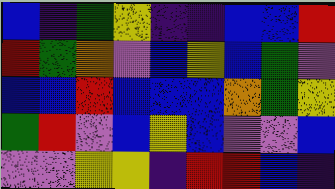[["blue", "indigo", "green", "yellow", "indigo", "indigo", "blue", "blue", "red"], ["red", "green", "orange", "violet", "blue", "yellow", "blue", "green", "violet"], ["blue", "blue", "red", "blue", "blue", "blue", "orange", "green", "yellow"], ["green", "red", "violet", "blue", "yellow", "blue", "violet", "violet", "blue"], ["violet", "violet", "yellow", "yellow", "indigo", "red", "red", "blue", "indigo"]]